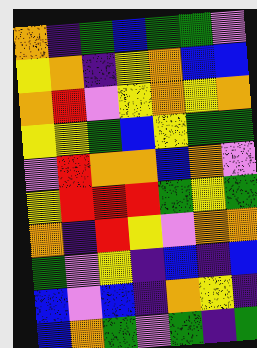[["orange", "indigo", "green", "blue", "green", "green", "violet"], ["yellow", "orange", "indigo", "yellow", "orange", "blue", "blue"], ["orange", "red", "violet", "yellow", "orange", "yellow", "orange"], ["yellow", "yellow", "green", "blue", "yellow", "green", "green"], ["violet", "red", "orange", "orange", "blue", "orange", "violet"], ["yellow", "red", "red", "red", "green", "yellow", "green"], ["orange", "indigo", "red", "yellow", "violet", "orange", "orange"], ["green", "violet", "yellow", "indigo", "blue", "indigo", "blue"], ["blue", "violet", "blue", "indigo", "orange", "yellow", "indigo"], ["blue", "orange", "green", "violet", "green", "indigo", "green"]]